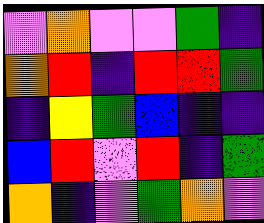[["violet", "orange", "violet", "violet", "green", "indigo"], ["orange", "red", "indigo", "red", "red", "green"], ["indigo", "yellow", "green", "blue", "indigo", "indigo"], ["blue", "red", "violet", "red", "indigo", "green"], ["orange", "indigo", "violet", "green", "orange", "violet"]]